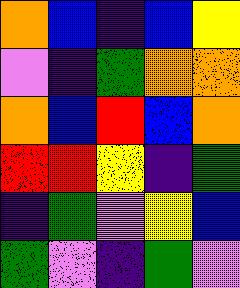[["orange", "blue", "indigo", "blue", "yellow"], ["violet", "indigo", "green", "orange", "orange"], ["orange", "blue", "red", "blue", "orange"], ["red", "red", "yellow", "indigo", "green"], ["indigo", "green", "violet", "yellow", "blue"], ["green", "violet", "indigo", "green", "violet"]]